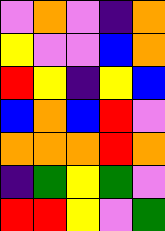[["violet", "orange", "violet", "indigo", "orange"], ["yellow", "violet", "violet", "blue", "orange"], ["red", "yellow", "indigo", "yellow", "blue"], ["blue", "orange", "blue", "red", "violet"], ["orange", "orange", "orange", "red", "orange"], ["indigo", "green", "yellow", "green", "violet"], ["red", "red", "yellow", "violet", "green"]]